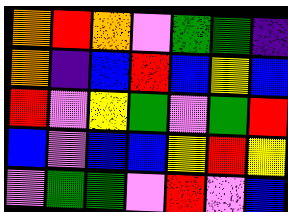[["orange", "red", "orange", "violet", "green", "green", "indigo"], ["orange", "indigo", "blue", "red", "blue", "yellow", "blue"], ["red", "violet", "yellow", "green", "violet", "green", "red"], ["blue", "violet", "blue", "blue", "yellow", "red", "yellow"], ["violet", "green", "green", "violet", "red", "violet", "blue"]]